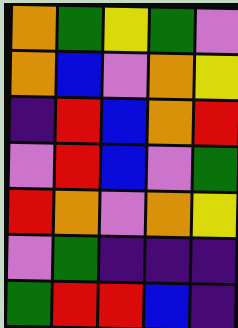[["orange", "green", "yellow", "green", "violet"], ["orange", "blue", "violet", "orange", "yellow"], ["indigo", "red", "blue", "orange", "red"], ["violet", "red", "blue", "violet", "green"], ["red", "orange", "violet", "orange", "yellow"], ["violet", "green", "indigo", "indigo", "indigo"], ["green", "red", "red", "blue", "indigo"]]